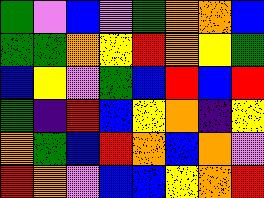[["green", "violet", "blue", "violet", "green", "orange", "orange", "blue"], ["green", "green", "orange", "yellow", "red", "orange", "yellow", "green"], ["blue", "yellow", "violet", "green", "blue", "red", "blue", "red"], ["green", "indigo", "red", "blue", "yellow", "orange", "indigo", "yellow"], ["orange", "green", "blue", "red", "orange", "blue", "orange", "violet"], ["red", "orange", "violet", "blue", "blue", "yellow", "orange", "red"]]